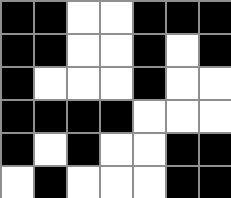[["black", "black", "white", "white", "black", "black", "black"], ["black", "black", "white", "white", "black", "white", "black"], ["black", "white", "white", "white", "black", "white", "white"], ["black", "black", "black", "black", "white", "white", "white"], ["black", "white", "black", "white", "white", "black", "black"], ["white", "black", "white", "white", "white", "black", "black"]]